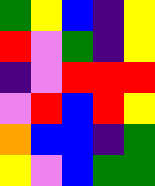[["green", "yellow", "blue", "indigo", "yellow"], ["red", "violet", "green", "indigo", "yellow"], ["indigo", "violet", "red", "red", "red"], ["violet", "red", "blue", "red", "yellow"], ["orange", "blue", "blue", "indigo", "green"], ["yellow", "violet", "blue", "green", "green"]]